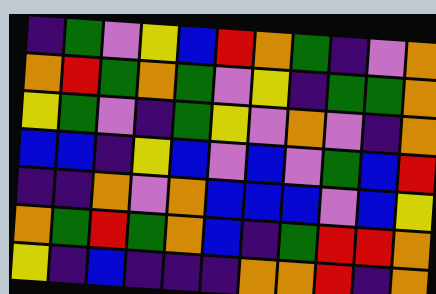[["indigo", "green", "violet", "yellow", "blue", "red", "orange", "green", "indigo", "violet", "orange"], ["orange", "red", "green", "orange", "green", "violet", "yellow", "indigo", "green", "green", "orange"], ["yellow", "green", "violet", "indigo", "green", "yellow", "violet", "orange", "violet", "indigo", "orange"], ["blue", "blue", "indigo", "yellow", "blue", "violet", "blue", "violet", "green", "blue", "red"], ["indigo", "indigo", "orange", "violet", "orange", "blue", "blue", "blue", "violet", "blue", "yellow"], ["orange", "green", "red", "green", "orange", "blue", "indigo", "green", "red", "red", "orange"], ["yellow", "indigo", "blue", "indigo", "indigo", "indigo", "orange", "orange", "red", "indigo", "orange"]]